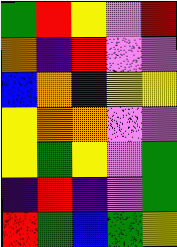[["green", "red", "yellow", "violet", "red"], ["orange", "indigo", "red", "violet", "violet"], ["blue", "orange", "indigo", "yellow", "yellow"], ["yellow", "orange", "orange", "violet", "violet"], ["yellow", "green", "yellow", "violet", "green"], ["indigo", "red", "indigo", "violet", "green"], ["red", "green", "blue", "green", "yellow"]]